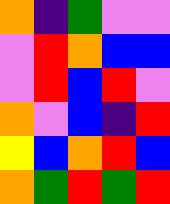[["orange", "indigo", "green", "violet", "violet"], ["violet", "red", "orange", "blue", "blue"], ["violet", "red", "blue", "red", "violet"], ["orange", "violet", "blue", "indigo", "red"], ["yellow", "blue", "orange", "red", "blue"], ["orange", "green", "red", "green", "red"]]